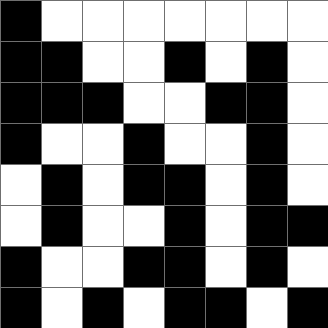[["black", "white", "white", "white", "white", "white", "white", "white"], ["black", "black", "white", "white", "black", "white", "black", "white"], ["black", "black", "black", "white", "white", "black", "black", "white"], ["black", "white", "white", "black", "white", "white", "black", "white"], ["white", "black", "white", "black", "black", "white", "black", "white"], ["white", "black", "white", "white", "black", "white", "black", "black"], ["black", "white", "white", "black", "black", "white", "black", "white"], ["black", "white", "black", "white", "black", "black", "white", "black"]]